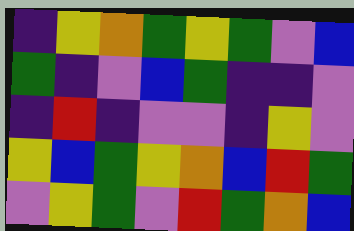[["indigo", "yellow", "orange", "green", "yellow", "green", "violet", "blue"], ["green", "indigo", "violet", "blue", "green", "indigo", "indigo", "violet"], ["indigo", "red", "indigo", "violet", "violet", "indigo", "yellow", "violet"], ["yellow", "blue", "green", "yellow", "orange", "blue", "red", "green"], ["violet", "yellow", "green", "violet", "red", "green", "orange", "blue"]]